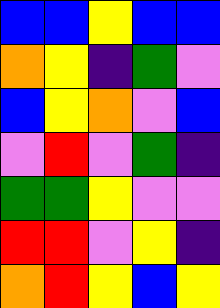[["blue", "blue", "yellow", "blue", "blue"], ["orange", "yellow", "indigo", "green", "violet"], ["blue", "yellow", "orange", "violet", "blue"], ["violet", "red", "violet", "green", "indigo"], ["green", "green", "yellow", "violet", "violet"], ["red", "red", "violet", "yellow", "indigo"], ["orange", "red", "yellow", "blue", "yellow"]]